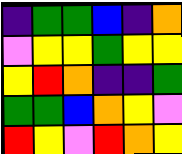[["indigo", "green", "green", "blue", "indigo", "orange"], ["violet", "yellow", "yellow", "green", "yellow", "yellow"], ["yellow", "red", "orange", "indigo", "indigo", "green"], ["green", "green", "blue", "orange", "yellow", "violet"], ["red", "yellow", "violet", "red", "orange", "yellow"]]